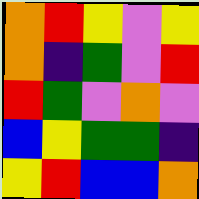[["orange", "red", "yellow", "violet", "yellow"], ["orange", "indigo", "green", "violet", "red"], ["red", "green", "violet", "orange", "violet"], ["blue", "yellow", "green", "green", "indigo"], ["yellow", "red", "blue", "blue", "orange"]]